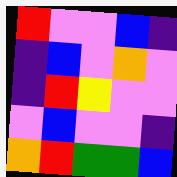[["red", "violet", "violet", "blue", "indigo"], ["indigo", "blue", "violet", "orange", "violet"], ["indigo", "red", "yellow", "violet", "violet"], ["violet", "blue", "violet", "violet", "indigo"], ["orange", "red", "green", "green", "blue"]]